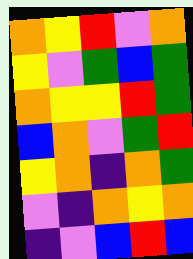[["orange", "yellow", "red", "violet", "orange"], ["yellow", "violet", "green", "blue", "green"], ["orange", "yellow", "yellow", "red", "green"], ["blue", "orange", "violet", "green", "red"], ["yellow", "orange", "indigo", "orange", "green"], ["violet", "indigo", "orange", "yellow", "orange"], ["indigo", "violet", "blue", "red", "blue"]]